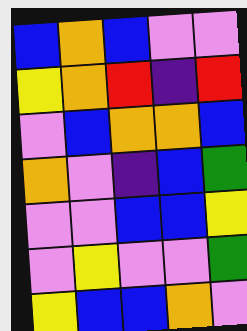[["blue", "orange", "blue", "violet", "violet"], ["yellow", "orange", "red", "indigo", "red"], ["violet", "blue", "orange", "orange", "blue"], ["orange", "violet", "indigo", "blue", "green"], ["violet", "violet", "blue", "blue", "yellow"], ["violet", "yellow", "violet", "violet", "green"], ["yellow", "blue", "blue", "orange", "violet"]]